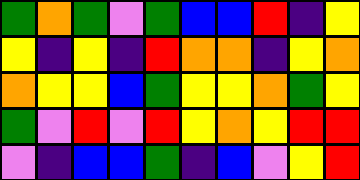[["green", "orange", "green", "violet", "green", "blue", "blue", "red", "indigo", "yellow"], ["yellow", "indigo", "yellow", "indigo", "red", "orange", "orange", "indigo", "yellow", "orange"], ["orange", "yellow", "yellow", "blue", "green", "yellow", "yellow", "orange", "green", "yellow"], ["green", "violet", "red", "violet", "red", "yellow", "orange", "yellow", "red", "red"], ["violet", "indigo", "blue", "blue", "green", "indigo", "blue", "violet", "yellow", "red"]]